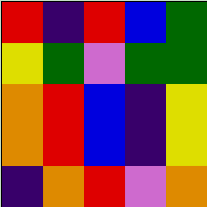[["red", "indigo", "red", "blue", "green"], ["yellow", "green", "violet", "green", "green"], ["orange", "red", "blue", "indigo", "yellow"], ["orange", "red", "blue", "indigo", "yellow"], ["indigo", "orange", "red", "violet", "orange"]]